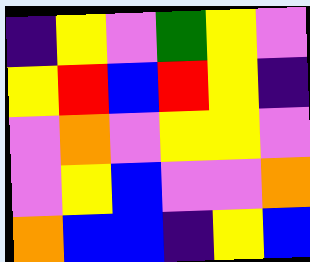[["indigo", "yellow", "violet", "green", "yellow", "violet"], ["yellow", "red", "blue", "red", "yellow", "indigo"], ["violet", "orange", "violet", "yellow", "yellow", "violet"], ["violet", "yellow", "blue", "violet", "violet", "orange"], ["orange", "blue", "blue", "indigo", "yellow", "blue"]]